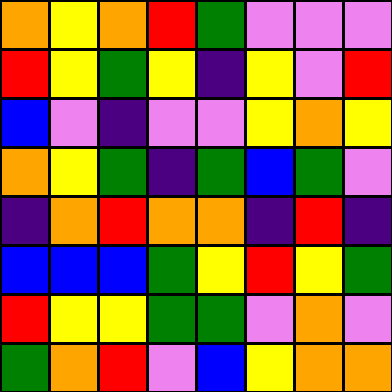[["orange", "yellow", "orange", "red", "green", "violet", "violet", "violet"], ["red", "yellow", "green", "yellow", "indigo", "yellow", "violet", "red"], ["blue", "violet", "indigo", "violet", "violet", "yellow", "orange", "yellow"], ["orange", "yellow", "green", "indigo", "green", "blue", "green", "violet"], ["indigo", "orange", "red", "orange", "orange", "indigo", "red", "indigo"], ["blue", "blue", "blue", "green", "yellow", "red", "yellow", "green"], ["red", "yellow", "yellow", "green", "green", "violet", "orange", "violet"], ["green", "orange", "red", "violet", "blue", "yellow", "orange", "orange"]]